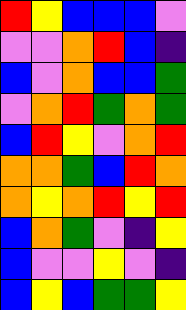[["red", "yellow", "blue", "blue", "blue", "violet"], ["violet", "violet", "orange", "red", "blue", "indigo"], ["blue", "violet", "orange", "blue", "blue", "green"], ["violet", "orange", "red", "green", "orange", "green"], ["blue", "red", "yellow", "violet", "orange", "red"], ["orange", "orange", "green", "blue", "red", "orange"], ["orange", "yellow", "orange", "red", "yellow", "red"], ["blue", "orange", "green", "violet", "indigo", "yellow"], ["blue", "violet", "violet", "yellow", "violet", "indigo"], ["blue", "yellow", "blue", "green", "green", "yellow"]]